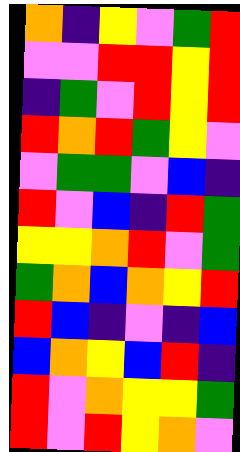[["orange", "indigo", "yellow", "violet", "green", "red"], ["violet", "violet", "red", "red", "yellow", "red"], ["indigo", "green", "violet", "red", "yellow", "red"], ["red", "orange", "red", "green", "yellow", "violet"], ["violet", "green", "green", "violet", "blue", "indigo"], ["red", "violet", "blue", "indigo", "red", "green"], ["yellow", "yellow", "orange", "red", "violet", "green"], ["green", "orange", "blue", "orange", "yellow", "red"], ["red", "blue", "indigo", "violet", "indigo", "blue"], ["blue", "orange", "yellow", "blue", "red", "indigo"], ["red", "violet", "orange", "yellow", "yellow", "green"], ["red", "violet", "red", "yellow", "orange", "violet"]]